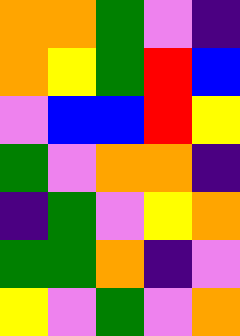[["orange", "orange", "green", "violet", "indigo"], ["orange", "yellow", "green", "red", "blue"], ["violet", "blue", "blue", "red", "yellow"], ["green", "violet", "orange", "orange", "indigo"], ["indigo", "green", "violet", "yellow", "orange"], ["green", "green", "orange", "indigo", "violet"], ["yellow", "violet", "green", "violet", "orange"]]